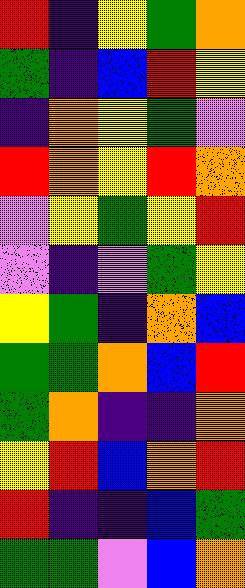[["red", "indigo", "yellow", "green", "orange"], ["green", "indigo", "blue", "red", "yellow"], ["indigo", "orange", "yellow", "green", "violet"], ["red", "orange", "yellow", "red", "orange"], ["violet", "yellow", "green", "yellow", "red"], ["violet", "indigo", "violet", "green", "yellow"], ["yellow", "green", "indigo", "orange", "blue"], ["green", "green", "orange", "blue", "red"], ["green", "orange", "indigo", "indigo", "orange"], ["yellow", "red", "blue", "orange", "red"], ["red", "indigo", "indigo", "blue", "green"], ["green", "green", "violet", "blue", "orange"]]